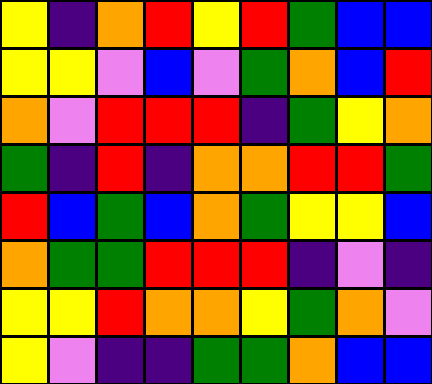[["yellow", "indigo", "orange", "red", "yellow", "red", "green", "blue", "blue"], ["yellow", "yellow", "violet", "blue", "violet", "green", "orange", "blue", "red"], ["orange", "violet", "red", "red", "red", "indigo", "green", "yellow", "orange"], ["green", "indigo", "red", "indigo", "orange", "orange", "red", "red", "green"], ["red", "blue", "green", "blue", "orange", "green", "yellow", "yellow", "blue"], ["orange", "green", "green", "red", "red", "red", "indigo", "violet", "indigo"], ["yellow", "yellow", "red", "orange", "orange", "yellow", "green", "orange", "violet"], ["yellow", "violet", "indigo", "indigo", "green", "green", "orange", "blue", "blue"]]